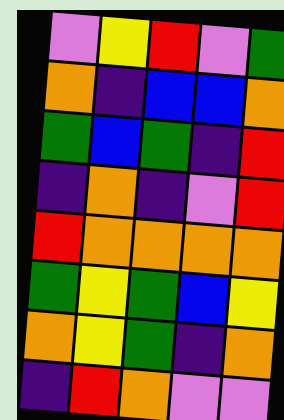[["violet", "yellow", "red", "violet", "green"], ["orange", "indigo", "blue", "blue", "orange"], ["green", "blue", "green", "indigo", "red"], ["indigo", "orange", "indigo", "violet", "red"], ["red", "orange", "orange", "orange", "orange"], ["green", "yellow", "green", "blue", "yellow"], ["orange", "yellow", "green", "indigo", "orange"], ["indigo", "red", "orange", "violet", "violet"]]